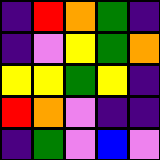[["indigo", "red", "orange", "green", "indigo"], ["indigo", "violet", "yellow", "green", "orange"], ["yellow", "yellow", "green", "yellow", "indigo"], ["red", "orange", "violet", "indigo", "indigo"], ["indigo", "green", "violet", "blue", "violet"]]